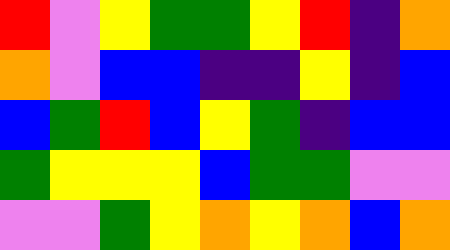[["red", "violet", "yellow", "green", "green", "yellow", "red", "indigo", "orange"], ["orange", "violet", "blue", "blue", "indigo", "indigo", "yellow", "indigo", "blue"], ["blue", "green", "red", "blue", "yellow", "green", "indigo", "blue", "blue"], ["green", "yellow", "yellow", "yellow", "blue", "green", "green", "violet", "violet"], ["violet", "violet", "green", "yellow", "orange", "yellow", "orange", "blue", "orange"]]